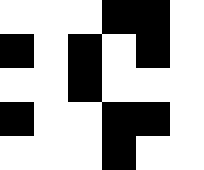[["white", "white", "white", "black", "black", "white"], ["black", "white", "black", "white", "black", "white"], ["white", "white", "black", "white", "white", "white"], ["black", "white", "white", "black", "black", "white"], ["white", "white", "white", "black", "white", "white"]]